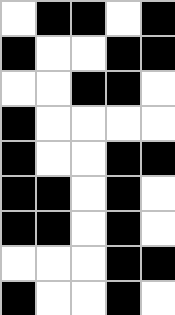[["white", "black", "black", "white", "black"], ["black", "white", "white", "black", "black"], ["white", "white", "black", "black", "white"], ["black", "white", "white", "white", "white"], ["black", "white", "white", "black", "black"], ["black", "black", "white", "black", "white"], ["black", "black", "white", "black", "white"], ["white", "white", "white", "black", "black"], ["black", "white", "white", "black", "white"]]